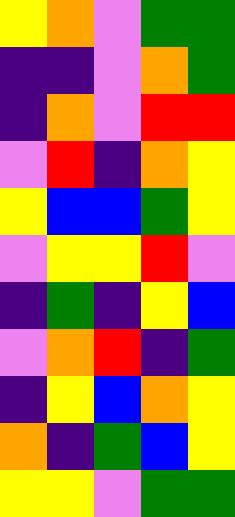[["yellow", "orange", "violet", "green", "green"], ["indigo", "indigo", "violet", "orange", "green"], ["indigo", "orange", "violet", "red", "red"], ["violet", "red", "indigo", "orange", "yellow"], ["yellow", "blue", "blue", "green", "yellow"], ["violet", "yellow", "yellow", "red", "violet"], ["indigo", "green", "indigo", "yellow", "blue"], ["violet", "orange", "red", "indigo", "green"], ["indigo", "yellow", "blue", "orange", "yellow"], ["orange", "indigo", "green", "blue", "yellow"], ["yellow", "yellow", "violet", "green", "green"]]